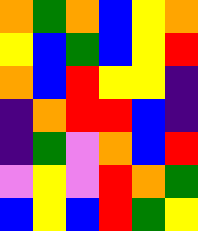[["orange", "green", "orange", "blue", "yellow", "orange"], ["yellow", "blue", "green", "blue", "yellow", "red"], ["orange", "blue", "red", "yellow", "yellow", "indigo"], ["indigo", "orange", "red", "red", "blue", "indigo"], ["indigo", "green", "violet", "orange", "blue", "red"], ["violet", "yellow", "violet", "red", "orange", "green"], ["blue", "yellow", "blue", "red", "green", "yellow"]]